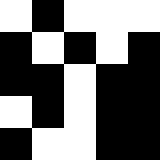[["white", "black", "white", "white", "white"], ["black", "white", "black", "white", "black"], ["black", "black", "white", "black", "black"], ["white", "black", "white", "black", "black"], ["black", "white", "white", "black", "black"]]